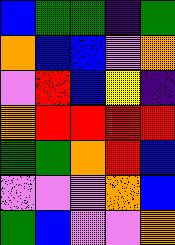[["blue", "green", "green", "indigo", "green"], ["orange", "blue", "blue", "violet", "orange"], ["violet", "red", "blue", "yellow", "indigo"], ["orange", "red", "red", "red", "red"], ["green", "green", "orange", "red", "blue"], ["violet", "violet", "violet", "orange", "blue"], ["green", "blue", "violet", "violet", "orange"]]